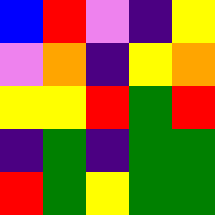[["blue", "red", "violet", "indigo", "yellow"], ["violet", "orange", "indigo", "yellow", "orange"], ["yellow", "yellow", "red", "green", "red"], ["indigo", "green", "indigo", "green", "green"], ["red", "green", "yellow", "green", "green"]]